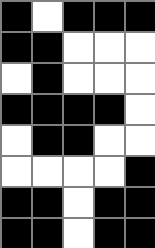[["black", "white", "black", "black", "black"], ["black", "black", "white", "white", "white"], ["white", "black", "white", "white", "white"], ["black", "black", "black", "black", "white"], ["white", "black", "black", "white", "white"], ["white", "white", "white", "white", "black"], ["black", "black", "white", "black", "black"], ["black", "black", "white", "black", "black"]]